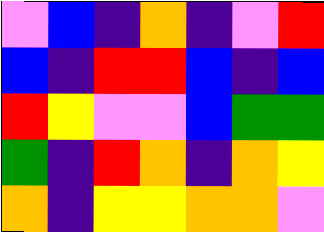[["violet", "blue", "indigo", "orange", "indigo", "violet", "red"], ["blue", "indigo", "red", "red", "blue", "indigo", "blue"], ["red", "yellow", "violet", "violet", "blue", "green", "green"], ["green", "indigo", "red", "orange", "indigo", "orange", "yellow"], ["orange", "indigo", "yellow", "yellow", "orange", "orange", "violet"]]